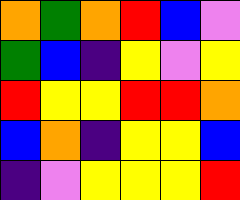[["orange", "green", "orange", "red", "blue", "violet"], ["green", "blue", "indigo", "yellow", "violet", "yellow"], ["red", "yellow", "yellow", "red", "red", "orange"], ["blue", "orange", "indigo", "yellow", "yellow", "blue"], ["indigo", "violet", "yellow", "yellow", "yellow", "red"]]